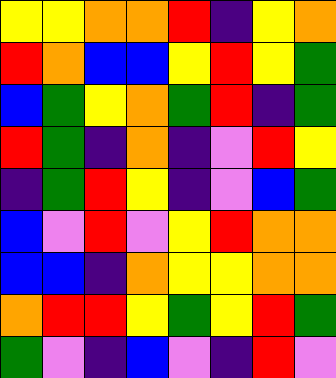[["yellow", "yellow", "orange", "orange", "red", "indigo", "yellow", "orange"], ["red", "orange", "blue", "blue", "yellow", "red", "yellow", "green"], ["blue", "green", "yellow", "orange", "green", "red", "indigo", "green"], ["red", "green", "indigo", "orange", "indigo", "violet", "red", "yellow"], ["indigo", "green", "red", "yellow", "indigo", "violet", "blue", "green"], ["blue", "violet", "red", "violet", "yellow", "red", "orange", "orange"], ["blue", "blue", "indigo", "orange", "yellow", "yellow", "orange", "orange"], ["orange", "red", "red", "yellow", "green", "yellow", "red", "green"], ["green", "violet", "indigo", "blue", "violet", "indigo", "red", "violet"]]